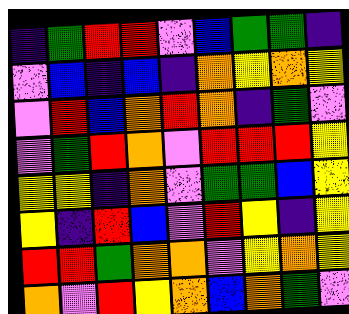[["indigo", "green", "red", "red", "violet", "blue", "green", "green", "indigo"], ["violet", "blue", "indigo", "blue", "indigo", "orange", "yellow", "orange", "yellow"], ["violet", "red", "blue", "orange", "red", "orange", "indigo", "green", "violet"], ["violet", "green", "red", "orange", "violet", "red", "red", "red", "yellow"], ["yellow", "yellow", "indigo", "orange", "violet", "green", "green", "blue", "yellow"], ["yellow", "indigo", "red", "blue", "violet", "red", "yellow", "indigo", "yellow"], ["red", "red", "green", "orange", "orange", "violet", "yellow", "orange", "yellow"], ["orange", "violet", "red", "yellow", "orange", "blue", "orange", "green", "violet"]]